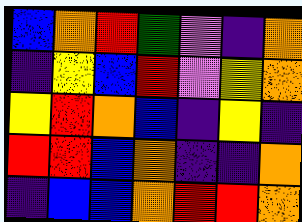[["blue", "orange", "red", "green", "violet", "indigo", "orange"], ["indigo", "yellow", "blue", "red", "violet", "yellow", "orange"], ["yellow", "red", "orange", "blue", "indigo", "yellow", "indigo"], ["red", "red", "blue", "orange", "indigo", "indigo", "orange"], ["indigo", "blue", "blue", "orange", "red", "red", "orange"]]